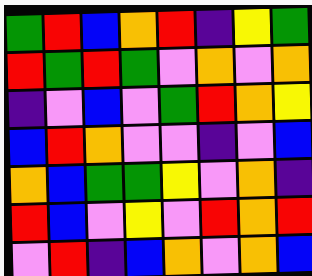[["green", "red", "blue", "orange", "red", "indigo", "yellow", "green"], ["red", "green", "red", "green", "violet", "orange", "violet", "orange"], ["indigo", "violet", "blue", "violet", "green", "red", "orange", "yellow"], ["blue", "red", "orange", "violet", "violet", "indigo", "violet", "blue"], ["orange", "blue", "green", "green", "yellow", "violet", "orange", "indigo"], ["red", "blue", "violet", "yellow", "violet", "red", "orange", "red"], ["violet", "red", "indigo", "blue", "orange", "violet", "orange", "blue"]]